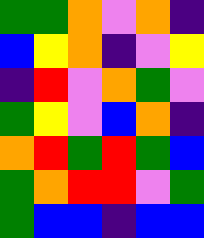[["green", "green", "orange", "violet", "orange", "indigo"], ["blue", "yellow", "orange", "indigo", "violet", "yellow"], ["indigo", "red", "violet", "orange", "green", "violet"], ["green", "yellow", "violet", "blue", "orange", "indigo"], ["orange", "red", "green", "red", "green", "blue"], ["green", "orange", "red", "red", "violet", "green"], ["green", "blue", "blue", "indigo", "blue", "blue"]]